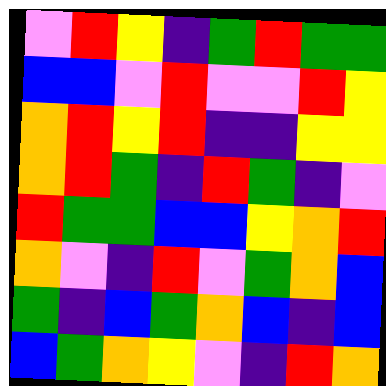[["violet", "red", "yellow", "indigo", "green", "red", "green", "green"], ["blue", "blue", "violet", "red", "violet", "violet", "red", "yellow"], ["orange", "red", "yellow", "red", "indigo", "indigo", "yellow", "yellow"], ["orange", "red", "green", "indigo", "red", "green", "indigo", "violet"], ["red", "green", "green", "blue", "blue", "yellow", "orange", "red"], ["orange", "violet", "indigo", "red", "violet", "green", "orange", "blue"], ["green", "indigo", "blue", "green", "orange", "blue", "indigo", "blue"], ["blue", "green", "orange", "yellow", "violet", "indigo", "red", "orange"]]